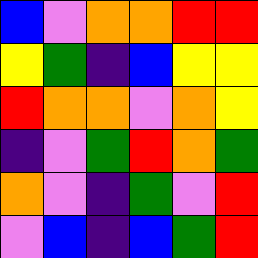[["blue", "violet", "orange", "orange", "red", "red"], ["yellow", "green", "indigo", "blue", "yellow", "yellow"], ["red", "orange", "orange", "violet", "orange", "yellow"], ["indigo", "violet", "green", "red", "orange", "green"], ["orange", "violet", "indigo", "green", "violet", "red"], ["violet", "blue", "indigo", "blue", "green", "red"]]